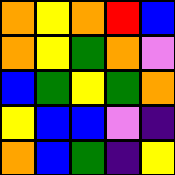[["orange", "yellow", "orange", "red", "blue"], ["orange", "yellow", "green", "orange", "violet"], ["blue", "green", "yellow", "green", "orange"], ["yellow", "blue", "blue", "violet", "indigo"], ["orange", "blue", "green", "indigo", "yellow"]]